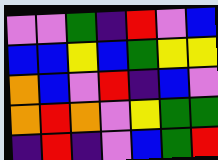[["violet", "violet", "green", "indigo", "red", "violet", "blue"], ["blue", "blue", "yellow", "blue", "green", "yellow", "yellow"], ["orange", "blue", "violet", "red", "indigo", "blue", "violet"], ["orange", "red", "orange", "violet", "yellow", "green", "green"], ["indigo", "red", "indigo", "violet", "blue", "green", "red"]]